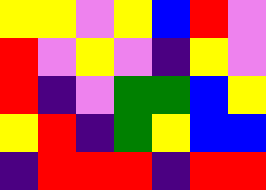[["yellow", "yellow", "violet", "yellow", "blue", "red", "violet"], ["red", "violet", "yellow", "violet", "indigo", "yellow", "violet"], ["red", "indigo", "violet", "green", "green", "blue", "yellow"], ["yellow", "red", "indigo", "green", "yellow", "blue", "blue"], ["indigo", "red", "red", "red", "indigo", "red", "red"]]